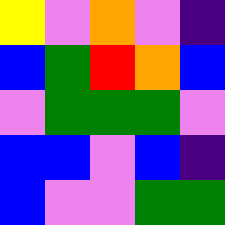[["yellow", "violet", "orange", "violet", "indigo"], ["blue", "green", "red", "orange", "blue"], ["violet", "green", "green", "green", "violet"], ["blue", "blue", "violet", "blue", "indigo"], ["blue", "violet", "violet", "green", "green"]]